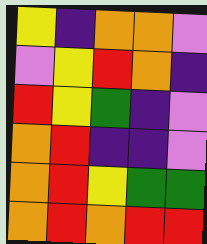[["yellow", "indigo", "orange", "orange", "violet"], ["violet", "yellow", "red", "orange", "indigo"], ["red", "yellow", "green", "indigo", "violet"], ["orange", "red", "indigo", "indigo", "violet"], ["orange", "red", "yellow", "green", "green"], ["orange", "red", "orange", "red", "red"]]